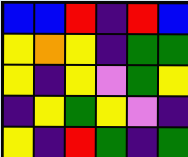[["blue", "blue", "red", "indigo", "red", "blue"], ["yellow", "orange", "yellow", "indigo", "green", "green"], ["yellow", "indigo", "yellow", "violet", "green", "yellow"], ["indigo", "yellow", "green", "yellow", "violet", "indigo"], ["yellow", "indigo", "red", "green", "indigo", "green"]]